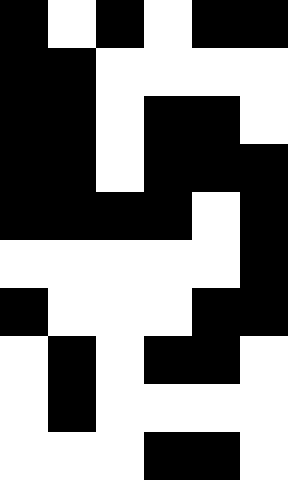[["black", "white", "black", "white", "black", "black"], ["black", "black", "white", "white", "white", "white"], ["black", "black", "white", "black", "black", "white"], ["black", "black", "white", "black", "black", "black"], ["black", "black", "black", "black", "white", "black"], ["white", "white", "white", "white", "white", "black"], ["black", "white", "white", "white", "black", "black"], ["white", "black", "white", "black", "black", "white"], ["white", "black", "white", "white", "white", "white"], ["white", "white", "white", "black", "black", "white"]]